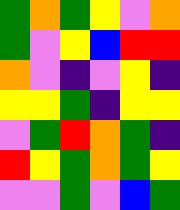[["green", "orange", "green", "yellow", "violet", "orange"], ["green", "violet", "yellow", "blue", "red", "red"], ["orange", "violet", "indigo", "violet", "yellow", "indigo"], ["yellow", "yellow", "green", "indigo", "yellow", "yellow"], ["violet", "green", "red", "orange", "green", "indigo"], ["red", "yellow", "green", "orange", "green", "yellow"], ["violet", "violet", "green", "violet", "blue", "green"]]